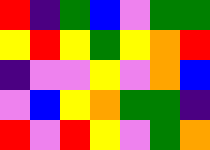[["red", "indigo", "green", "blue", "violet", "green", "green"], ["yellow", "red", "yellow", "green", "yellow", "orange", "red"], ["indigo", "violet", "violet", "yellow", "violet", "orange", "blue"], ["violet", "blue", "yellow", "orange", "green", "green", "indigo"], ["red", "violet", "red", "yellow", "violet", "green", "orange"]]